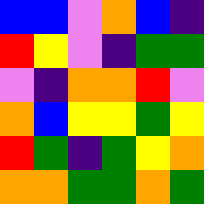[["blue", "blue", "violet", "orange", "blue", "indigo"], ["red", "yellow", "violet", "indigo", "green", "green"], ["violet", "indigo", "orange", "orange", "red", "violet"], ["orange", "blue", "yellow", "yellow", "green", "yellow"], ["red", "green", "indigo", "green", "yellow", "orange"], ["orange", "orange", "green", "green", "orange", "green"]]